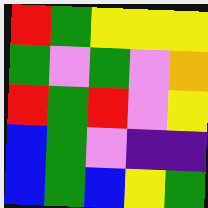[["red", "green", "yellow", "yellow", "yellow"], ["green", "violet", "green", "violet", "orange"], ["red", "green", "red", "violet", "yellow"], ["blue", "green", "violet", "indigo", "indigo"], ["blue", "green", "blue", "yellow", "green"]]